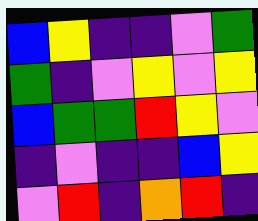[["blue", "yellow", "indigo", "indigo", "violet", "green"], ["green", "indigo", "violet", "yellow", "violet", "yellow"], ["blue", "green", "green", "red", "yellow", "violet"], ["indigo", "violet", "indigo", "indigo", "blue", "yellow"], ["violet", "red", "indigo", "orange", "red", "indigo"]]